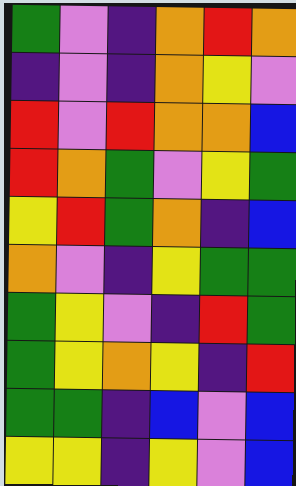[["green", "violet", "indigo", "orange", "red", "orange"], ["indigo", "violet", "indigo", "orange", "yellow", "violet"], ["red", "violet", "red", "orange", "orange", "blue"], ["red", "orange", "green", "violet", "yellow", "green"], ["yellow", "red", "green", "orange", "indigo", "blue"], ["orange", "violet", "indigo", "yellow", "green", "green"], ["green", "yellow", "violet", "indigo", "red", "green"], ["green", "yellow", "orange", "yellow", "indigo", "red"], ["green", "green", "indigo", "blue", "violet", "blue"], ["yellow", "yellow", "indigo", "yellow", "violet", "blue"]]